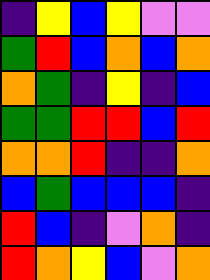[["indigo", "yellow", "blue", "yellow", "violet", "violet"], ["green", "red", "blue", "orange", "blue", "orange"], ["orange", "green", "indigo", "yellow", "indigo", "blue"], ["green", "green", "red", "red", "blue", "red"], ["orange", "orange", "red", "indigo", "indigo", "orange"], ["blue", "green", "blue", "blue", "blue", "indigo"], ["red", "blue", "indigo", "violet", "orange", "indigo"], ["red", "orange", "yellow", "blue", "violet", "orange"]]